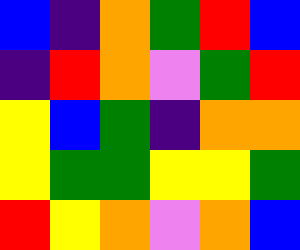[["blue", "indigo", "orange", "green", "red", "blue"], ["indigo", "red", "orange", "violet", "green", "red"], ["yellow", "blue", "green", "indigo", "orange", "orange"], ["yellow", "green", "green", "yellow", "yellow", "green"], ["red", "yellow", "orange", "violet", "orange", "blue"]]